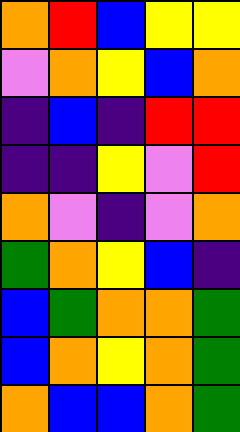[["orange", "red", "blue", "yellow", "yellow"], ["violet", "orange", "yellow", "blue", "orange"], ["indigo", "blue", "indigo", "red", "red"], ["indigo", "indigo", "yellow", "violet", "red"], ["orange", "violet", "indigo", "violet", "orange"], ["green", "orange", "yellow", "blue", "indigo"], ["blue", "green", "orange", "orange", "green"], ["blue", "orange", "yellow", "orange", "green"], ["orange", "blue", "blue", "orange", "green"]]